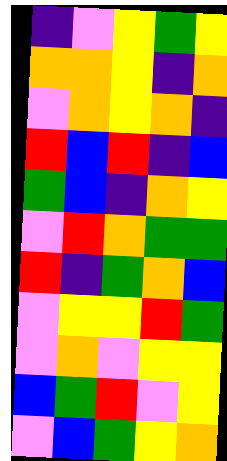[["indigo", "violet", "yellow", "green", "yellow"], ["orange", "orange", "yellow", "indigo", "orange"], ["violet", "orange", "yellow", "orange", "indigo"], ["red", "blue", "red", "indigo", "blue"], ["green", "blue", "indigo", "orange", "yellow"], ["violet", "red", "orange", "green", "green"], ["red", "indigo", "green", "orange", "blue"], ["violet", "yellow", "yellow", "red", "green"], ["violet", "orange", "violet", "yellow", "yellow"], ["blue", "green", "red", "violet", "yellow"], ["violet", "blue", "green", "yellow", "orange"]]